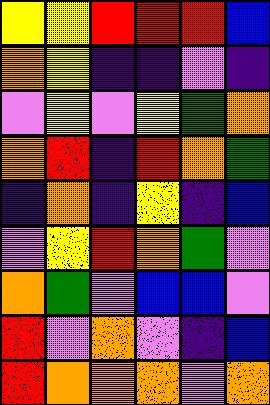[["yellow", "yellow", "red", "red", "red", "blue"], ["orange", "yellow", "indigo", "indigo", "violet", "indigo"], ["violet", "yellow", "violet", "yellow", "green", "orange"], ["orange", "red", "indigo", "red", "orange", "green"], ["indigo", "orange", "indigo", "yellow", "indigo", "blue"], ["violet", "yellow", "red", "orange", "green", "violet"], ["orange", "green", "violet", "blue", "blue", "violet"], ["red", "violet", "orange", "violet", "indigo", "blue"], ["red", "orange", "orange", "orange", "violet", "orange"]]